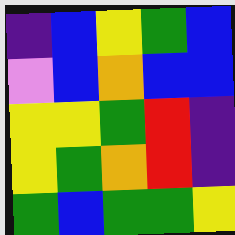[["indigo", "blue", "yellow", "green", "blue"], ["violet", "blue", "orange", "blue", "blue"], ["yellow", "yellow", "green", "red", "indigo"], ["yellow", "green", "orange", "red", "indigo"], ["green", "blue", "green", "green", "yellow"]]